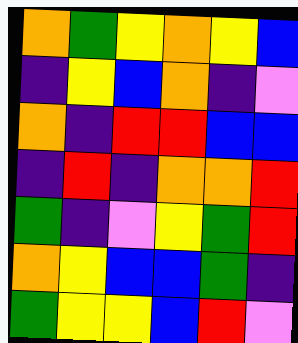[["orange", "green", "yellow", "orange", "yellow", "blue"], ["indigo", "yellow", "blue", "orange", "indigo", "violet"], ["orange", "indigo", "red", "red", "blue", "blue"], ["indigo", "red", "indigo", "orange", "orange", "red"], ["green", "indigo", "violet", "yellow", "green", "red"], ["orange", "yellow", "blue", "blue", "green", "indigo"], ["green", "yellow", "yellow", "blue", "red", "violet"]]